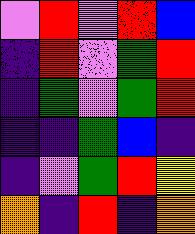[["violet", "red", "violet", "red", "blue"], ["indigo", "red", "violet", "green", "red"], ["indigo", "green", "violet", "green", "red"], ["indigo", "indigo", "green", "blue", "indigo"], ["indigo", "violet", "green", "red", "yellow"], ["orange", "indigo", "red", "indigo", "orange"]]